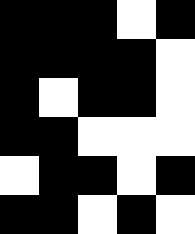[["black", "black", "black", "white", "black"], ["black", "black", "black", "black", "white"], ["black", "white", "black", "black", "white"], ["black", "black", "white", "white", "white"], ["white", "black", "black", "white", "black"], ["black", "black", "white", "black", "white"]]